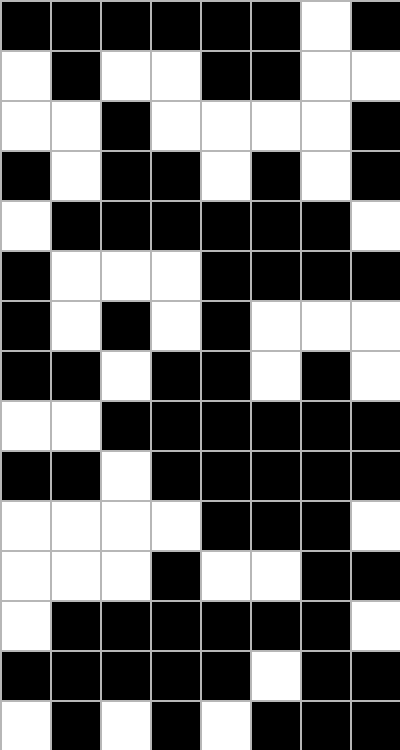[["black", "black", "black", "black", "black", "black", "white", "black"], ["white", "black", "white", "white", "black", "black", "white", "white"], ["white", "white", "black", "white", "white", "white", "white", "black"], ["black", "white", "black", "black", "white", "black", "white", "black"], ["white", "black", "black", "black", "black", "black", "black", "white"], ["black", "white", "white", "white", "black", "black", "black", "black"], ["black", "white", "black", "white", "black", "white", "white", "white"], ["black", "black", "white", "black", "black", "white", "black", "white"], ["white", "white", "black", "black", "black", "black", "black", "black"], ["black", "black", "white", "black", "black", "black", "black", "black"], ["white", "white", "white", "white", "black", "black", "black", "white"], ["white", "white", "white", "black", "white", "white", "black", "black"], ["white", "black", "black", "black", "black", "black", "black", "white"], ["black", "black", "black", "black", "black", "white", "black", "black"], ["white", "black", "white", "black", "white", "black", "black", "black"]]